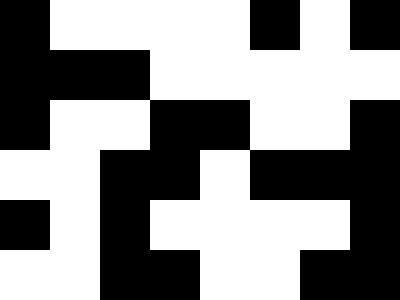[["black", "white", "white", "white", "white", "black", "white", "black"], ["black", "black", "black", "white", "white", "white", "white", "white"], ["black", "white", "white", "black", "black", "white", "white", "black"], ["white", "white", "black", "black", "white", "black", "black", "black"], ["black", "white", "black", "white", "white", "white", "white", "black"], ["white", "white", "black", "black", "white", "white", "black", "black"]]